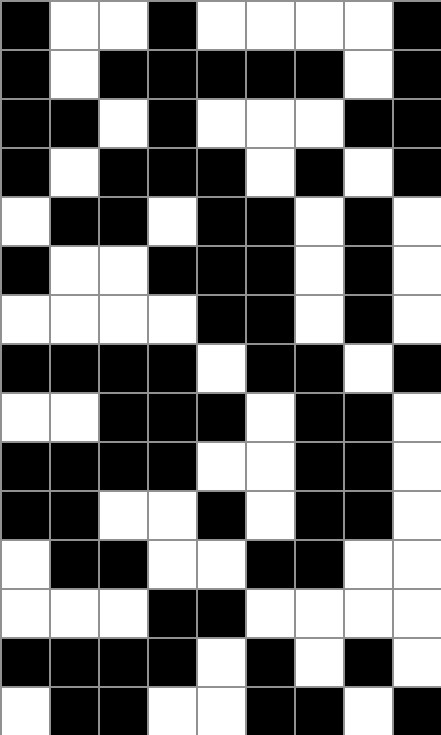[["black", "white", "white", "black", "white", "white", "white", "white", "black"], ["black", "white", "black", "black", "black", "black", "black", "white", "black"], ["black", "black", "white", "black", "white", "white", "white", "black", "black"], ["black", "white", "black", "black", "black", "white", "black", "white", "black"], ["white", "black", "black", "white", "black", "black", "white", "black", "white"], ["black", "white", "white", "black", "black", "black", "white", "black", "white"], ["white", "white", "white", "white", "black", "black", "white", "black", "white"], ["black", "black", "black", "black", "white", "black", "black", "white", "black"], ["white", "white", "black", "black", "black", "white", "black", "black", "white"], ["black", "black", "black", "black", "white", "white", "black", "black", "white"], ["black", "black", "white", "white", "black", "white", "black", "black", "white"], ["white", "black", "black", "white", "white", "black", "black", "white", "white"], ["white", "white", "white", "black", "black", "white", "white", "white", "white"], ["black", "black", "black", "black", "white", "black", "white", "black", "white"], ["white", "black", "black", "white", "white", "black", "black", "white", "black"]]